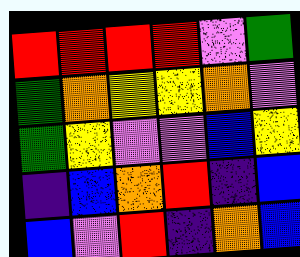[["red", "red", "red", "red", "violet", "green"], ["green", "orange", "yellow", "yellow", "orange", "violet"], ["green", "yellow", "violet", "violet", "blue", "yellow"], ["indigo", "blue", "orange", "red", "indigo", "blue"], ["blue", "violet", "red", "indigo", "orange", "blue"]]